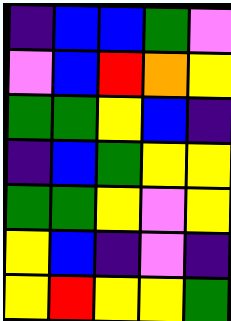[["indigo", "blue", "blue", "green", "violet"], ["violet", "blue", "red", "orange", "yellow"], ["green", "green", "yellow", "blue", "indigo"], ["indigo", "blue", "green", "yellow", "yellow"], ["green", "green", "yellow", "violet", "yellow"], ["yellow", "blue", "indigo", "violet", "indigo"], ["yellow", "red", "yellow", "yellow", "green"]]